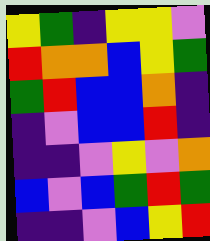[["yellow", "green", "indigo", "yellow", "yellow", "violet"], ["red", "orange", "orange", "blue", "yellow", "green"], ["green", "red", "blue", "blue", "orange", "indigo"], ["indigo", "violet", "blue", "blue", "red", "indigo"], ["indigo", "indigo", "violet", "yellow", "violet", "orange"], ["blue", "violet", "blue", "green", "red", "green"], ["indigo", "indigo", "violet", "blue", "yellow", "red"]]